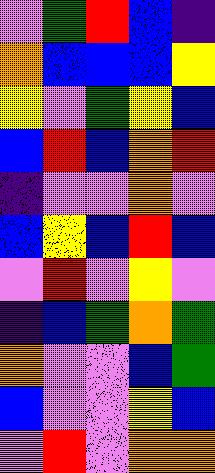[["violet", "green", "red", "blue", "indigo"], ["orange", "blue", "blue", "blue", "yellow"], ["yellow", "violet", "green", "yellow", "blue"], ["blue", "red", "blue", "orange", "red"], ["indigo", "violet", "violet", "orange", "violet"], ["blue", "yellow", "blue", "red", "blue"], ["violet", "red", "violet", "yellow", "violet"], ["indigo", "blue", "green", "orange", "green"], ["orange", "violet", "violet", "blue", "green"], ["blue", "violet", "violet", "yellow", "blue"], ["violet", "red", "violet", "orange", "orange"]]